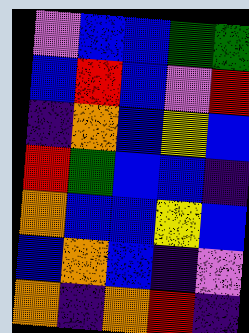[["violet", "blue", "blue", "green", "green"], ["blue", "red", "blue", "violet", "red"], ["indigo", "orange", "blue", "yellow", "blue"], ["red", "green", "blue", "blue", "indigo"], ["orange", "blue", "blue", "yellow", "blue"], ["blue", "orange", "blue", "indigo", "violet"], ["orange", "indigo", "orange", "red", "indigo"]]